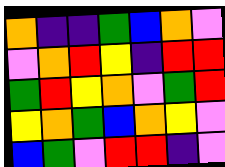[["orange", "indigo", "indigo", "green", "blue", "orange", "violet"], ["violet", "orange", "red", "yellow", "indigo", "red", "red"], ["green", "red", "yellow", "orange", "violet", "green", "red"], ["yellow", "orange", "green", "blue", "orange", "yellow", "violet"], ["blue", "green", "violet", "red", "red", "indigo", "violet"]]